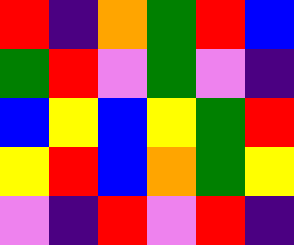[["red", "indigo", "orange", "green", "red", "blue"], ["green", "red", "violet", "green", "violet", "indigo"], ["blue", "yellow", "blue", "yellow", "green", "red"], ["yellow", "red", "blue", "orange", "green", "yellow"], ["violet", "indigo", "red", "violet", "red", "indigo"]]